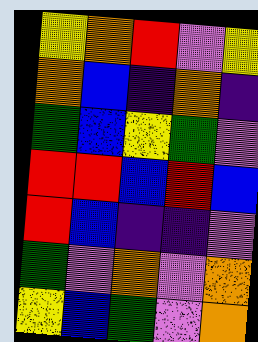[["yellow", "orange", "red", "violet", "yellow"], ["orange", "blue", "indigo", "orange", "indigo"], ["green", "blue", "yellow", "green", "violet"], ["red", "red", "blue", "red", "blue"], ["red", "blue", "indigo", "indigo", "violet"], ["green", "violet", "orange", "violet", "orange"], ["yellow", "blue", "green", "violet", "orange"]]